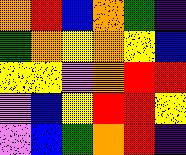[["orange", "red", "blue", "orange", "green", "indigo"], ["green", "orange", "yellow", "orange", "yellow", "blue"], ["yellow", "yellow", "violet", "orange", "red", "red"], ["violet", "blue", "yellow", "red", "red", "yellow"], ["violet", "blue", "green", "orange", "red", "indigo"]]